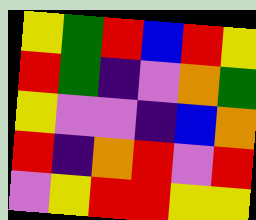[["yellow", "green", "red", "blue", "red", "yellow"], ["red", "green", "indigo", "violet", "orange", "green"], ["yellow", "violet", "violet", "indigo", "blue", "orange"], ["red", "indigo", "orange", "red", "violet", "red"], ["violet", "yellow", "red", "red", "yellow", "yellow"]]